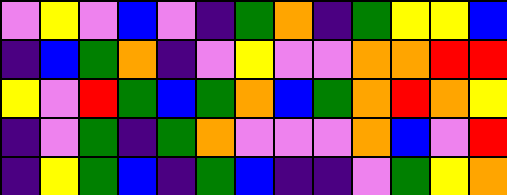[["violet", "yellow", "violet", "blue", "violet", "indigo", "green", "orange", "indigo", "green", "yellow", "yellow", "blue"], ["indigo", "blue", "green", "orange", "indigo", "violet", "yellow", "violet", "violet", "orange", "orange", "red", "red"], ["yellow", "violet", "red", "green", "blue", "green", "orange", "blue", "green", "orange", "red", "orange", "yellow"], ["indigo", "violet", "green", "indigo", "green", "orange", "violet", "violet", "violet", "orange", "blue", "violet", "red"], ["indigo", "yellow", "green", "blue", "indigo", "green", "blue", "indigo", "indigo", "violet", "green", "yellow", "orange"]]